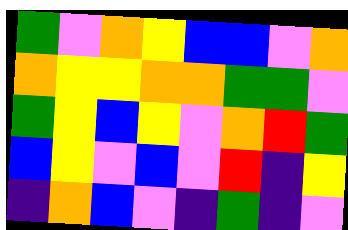[["green", "violet", "orange", "yellow", "blue", "blue", "violet", "orange"], ["orange", "yellow", "yellow", "orange", "orange", "green", "green", "violet"], ["green", "yellow", "blue", "yellow", "violet", "orange", "red", "green"], ["blue", "yellow", "violet", "blue", "violet", "red", "indigo", "yellow"], ["indigo", "orange", "blue", "violet", "indigo", "green", "indigo", "violet"]]